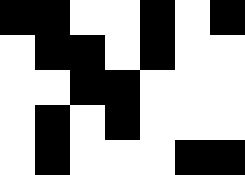[["black", "black", "white", "white", "black", "white", "black"], ["white", "black", "black", "white", "black", "white", "white"], ["white", "white", "black", "black", "white", "white", "white"], ["white", "black", "white", "black", "white", "white", "white"], ["white", "black", "white", "white", "white", "black", "black"]]